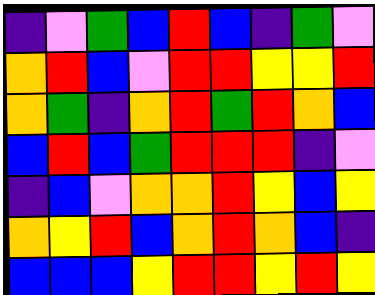[["indigo", "violet", "green", "blue", "red", "blue", "indigo", "green", "violet"], ["orange", "red", "blue", "violet", "red", "red", "yellow", "yellow", "red"], ["orange", "green", "indigo", "orange", "red", "green", "red", "orange", "blue"], ["blue", "red", "blue", "green", "red", "red", "red", "indigo", "violet"], ["indigo", "blue", "violet", "orange", "orange", "red", "yellow", "blue", "yellow"], ["orange", "yellow", "red", "blue", "orange", "red", "orange", "blue", "indigo"], ["blue", "blue", "blue", "yellow", "red", "red", "yellow", "red", "yellow"]]